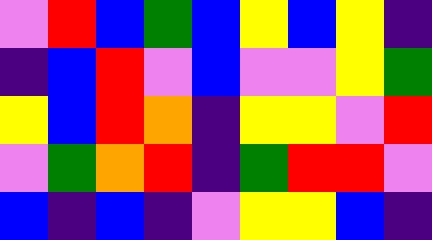[["violet", "red", "blue", "green", "blue", "yellow", "blue", "yellow", "indigo"], ["indigo", "blue", "red", "violet", "blue", "violet", "violet", "yellow", "green"], ["yellow", "blue", "red", "orange", "indigo", "yellow", "yellow", "violet", "red"], ["violet", "green", "orange", "red", "indigo", "green", "red", "red", "violet"], ["blue", "indigo", "blue", "indigo", "violet", "yellow", "yellow", "blue", "indigo"]]